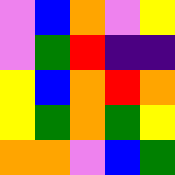[["violet", "blue", "orange", "violet", "yellow"], ["violet", "green", "red", "indigo", "indigo"], ["yellow", "blue", "orange", "red", "orange"], ["yellow", "green", "orange", "green", "yellow"], ["orange", "orange", "violet", "blue", "green"]]